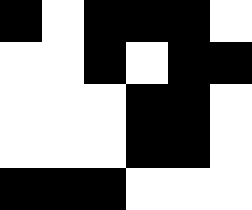[["black", "white", "black", "black", "black", "white"], ["white", "white", "black", "white", "black", "black"], ["white", "white", "white", "black", "black", "white"], ["white", "white", "white", "black", "black", "white"], ["black", "black", "black", "white", "white", "white"]]